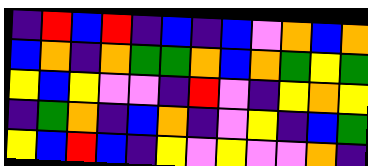[["indigo", "red", "blue", "red", "indigo", "blue", "indigo", "blue", "violet", "orange", "blue", "orange"], ["blue", "orange", "indigo", "orange", "green", "green", "orange", "blue", "orange", "green", "yellow", "green"], ["yellow", "blue", "yellow", "violet", "violet", "indigo", "red", "violet", "indigo", "yellow", "orange", "yellow"], ["indigo", "green", "orange", "indigo", "blue", "orange", "indigo", "violet", "yellow", "indigo", "blue", "green"], ["yellow", "blue", "red", "blue", "indigo", "yellow", "violet", "yellow", "violet", "violet", "orange", "indigo"]]